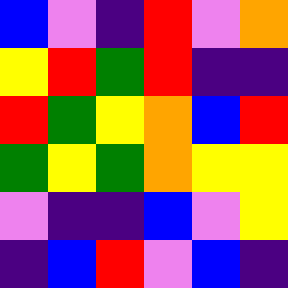[["blue", "violet", "indigo", "red", "violet", "orange"], ["yellow", "red", "green", "red", "indigo", "indigo"], ["red", "green", "yellow", "orange", "blue", "red"], ["green", "yellow", "green", "orange", "yellow", "yellow"], ["violet", "indigo", "indigo", "blue", "violet", "yellow"], ["indigo", "blue", "red", "violet", "blue", "indigo"]]